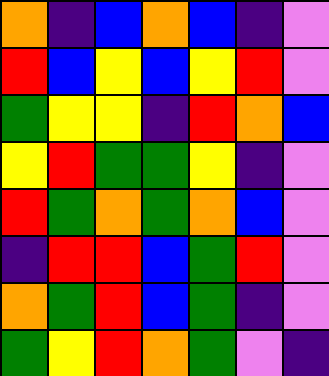[["orange", "indigo", "blue", "orange", "blue", "indigo", "violet"], ["red", "blue", "yellow", "blue", "yellow", "red", "violet"], ["green", "yellow", "yellow", "indigo", "red", "orange", "blue"], ["yellow", "red", "green", "green", "yellow", "indigo", "violet"], ["red", "green", "orange", "green", "orange", "blue", "violet"], ["indigo", "red", "red", "blue", "green", "red", "violet"], ["orange", "green", "red", "blue", "green", "indigo", "violet"], ["green", "yellow", "red", "orange", "green", "violet", "indigo"]]